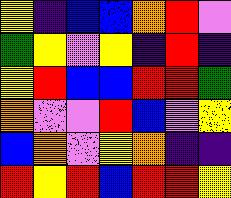[["yellow", "indigo", "blue", "blue", "orange", "red", "violet"], ["green", "yellow", "violet", "yellow", "indigo", "red", "indigo"], ["yellow", "red", "blue", "blue", "red", "red", "green"], ["orange", "violet", "violet", "red", "blue", "violet", "yellow"], ["blue", "orange", "violet", "yellow", "orange", "indigo", "indigo"], ["red", "yellow", "red", "blue", "red", "red", "yellow"]]